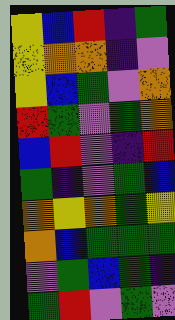[["yellow", "blue", "red", "indigo", "green"], ["yellow", "orange", "orange", "indigo", "violet"], ["yellow", "blue", "green", "violet", "orange"], ["red", "green", "violet", "green", "orange"], ["blue", "red", "violet", "indigo", "red"], ["green", "indigo", "violet", "green", "blue"], ["orange", "yellow", "orange", "green", "yellow"], ["orange", "blue", "green", "green", "green"], ["violet", "green", "blue", "green", "indigo"], ["green", "red", "violet", "green", "violet"]]